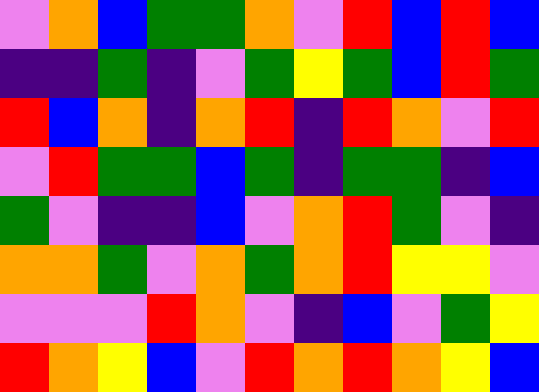[["violet", "orange", "blue", "green", "green", "orange", "violet", "red", "blue", "red", "blue"], ["indigo", "indigo", "green", "indigo", "violet", "green", "yellow", "green", "blue", "red", "green"], ["red", "blue", "orange", "indigo", "orange", "red", "indigo", "red", "orange", "violet", "red"], ["violet", "red", "green", "green", "blue", "green", "indigo", "green", "green", "indigo", "blue"], ["green", "violet", "indigo", "indigo", "blue", "violet", "orange", "red", "green", "violet", "indigo"], ["orange", "orange", "green", "violet", "orange", "green", "orange", "red", "yellow", "yellow", "violet"], ["violet", "violet", "violet", "red", "orange", "violet", "indigo", "blue", "violet", "green", "yellow"], ["red", "orange", "yellow", "blue", "violet", "red", "orange", "red", "orange", "yellow", "blue"]]